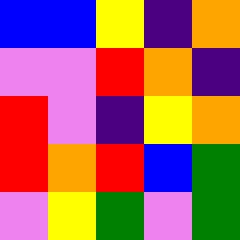[["blue", "blue", "yellow", "indigo", "orange"], ["violet", "violet", "red", "orange", "indigo"], ["red", "violet", "indigo", "yellow", "orange"], ["red", "orange", "red", "blue", "green"], ["violet", "yellow", "green", "violet", "green"]]